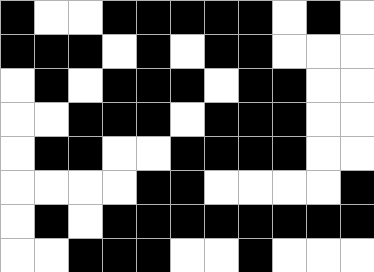[["black", "white", "white", "black", "black", "black", "black", "black", "white", "black", "white"], ["black", "black", "black", "white", "black", "white", "black", "black", "white", "white", "white"], ["white", "black", "white", "black", "black", "black", "white", "black", "black", "white", "white"], ["white", "white", "black", "black", "black", "white", "black", "black", "black", "white", "white"], ["white", "black", "black", "white", "white", "black", "black", "black", "black", "white", "white"], ["white", "white", "white", "white", "black", "black", "white", "white", "white", "white", "black"], ["white", "black", "white", "black", "black", "black", "black", "black", "black", "black", "black"], ["white", "white", "black", "black", "black", "white", "white", "black", "white", "white", "white"]]